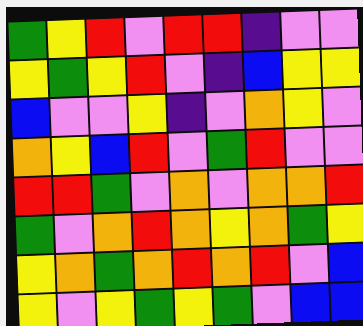[["green", "yellow", "red", "violet", "red", "red", "indigo", "violet", "violet"], ["yellow", "green", "yellow", "red", "violet", "indigo", "blue", "yellow", "yellow"], ["blue", "violet", "violet", "yellow", "indigo", "violet", "orange", "yellow", "violet"], ["orange", "yellow", "blue", "red", "violet", "green", "red", "violet", "violet"], ["red", "red", "green", "violet", "orange", "violet", "orange", "orange", "red"], ["green", "violet", "orange", "red", "orange", "yellow", "orange", "green", "yellow"], ["yellow", "orange", "green", "orange", "red", "orange", "red", "violet", "blue"], ["yellow", "violet", "yellow", "green", "yellow", "green", "violet", "blue", "blue"]]